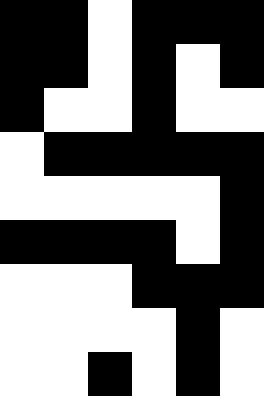[["black", "black", "white", "black", "black", "black"], ["black", "black", "white", "black", "white", "black"], ["black", "white", "white", "black", "white", "white"], ["white", "black", "black", "black", "black", "black"], ["white", "white", "white", "white", "white", "black"], ["black", "black", "black", "black", "white", "black"], ["white", "white", "white", "black", "black", "black"], ["white", "white", "white", "white", "black", "white"], ["white", "white", "black", "white", "black", "white"]]